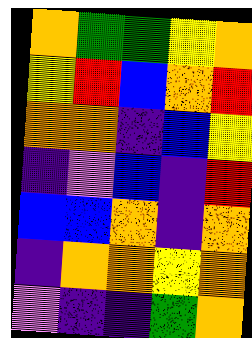[["orange", "green", "green", "yellow", "orange"], ["yellow", "red", "blue", "orange", "red"], ["orange", "orange", "indigo", "blue", "yellow"], ["indigo", "violet", "blue", "indigo", "red"], ["blue", "blue", "orange", "indigo", "orange"], ["indigo", "orange", "orange", "yellow", "orange"], ["violet", "indigo", "indigo", "green", "orange"]]